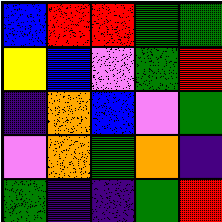[["blue", "red", "red", "green", "green"], ["yellow", "blue", "violet", "green", "red"], ["indigo", "orange", "blue", "violet", "green"], ["violet", "orange", "green", "orange", "indigo"], ["green", "indigo", "indigo", "green", "red"]]